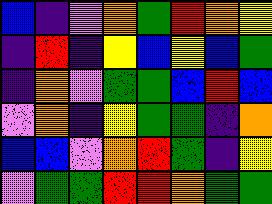[["blue", "indigo", "violet", "orange", "green", "red", "orange", "yellow"], ["indigo", "red", "indigo", "yellow", "blue", "yellow", "blue", "green"], ["indigo", "orange", "violet", "green", "green", "blue", "red", "blue"], ["violet", "orange", "indigo", "yellow", "green", "green", "indigo", "orange"], ["blue", "blue", "violet", "orange", "red", "green", "indigo", "yellow"], ["violet", "green", "green", "red", "red", "orange", "green", "green"]]